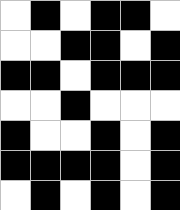[["white", "black", "white", "black", "black", "white"], ["white", "white", "black", "black", "white", "black"], ["black", "black", "white", "black", "black", "black"], ["white", "white", "black", "white", "white", "white"], ["black", "white", "white", "black", "white", "black"], ["black", "black", "black", "black", "white", "black"], ["white", "black", "white", "black", "white", "black"]]